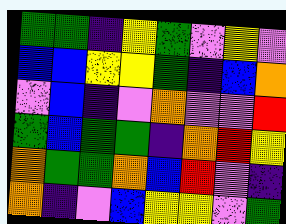[["green", "green", "indigo", "yellow", "green", "violet", "yellow", "violet"], ["blue", "blue", "yellow", "yellow", "green", "indigo", "blue", "orange"], ["violet", "blue", "indigo", "violet", "orange", "violet", "violet", "red"], ["green", "blue", "green", "green", "indigo", "orange", "red", "yellow"], ["orange", "green", "green", "orange", "blue", "red", "violet", "indigo"], ["orange", "indigo", "violet", "blue", "yellow", "yellow", "violet", "green"]]